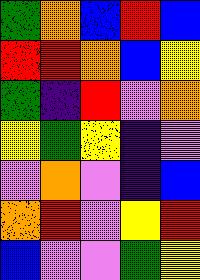[["green", "orange", "blue", "red", "blue"], ["red", "red", "orange", "blue", "yellow"], ["green", "indigo", "red", "violet", "orange"], ["yellow", "green", "yellow", "indigo", "violet"], ["violet", "orange", "violet", "indigo", "blue"], ["orange", "red", "violet", "yellow", "red"], ["blue", "violet", "violet", "green", "yellow"]]